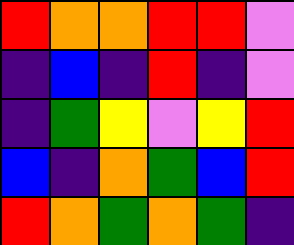[["red", "orange", "orange", "red", "red", "violet"], ["indigo", "blue", "indigo", "red", "indigo", "violet"], ["indigo", "green", "yellow", "violet", "yellow", "red"], ["blue", "indigo", "orange", "green", "blue", "red"], ["red", "orange", "green", "orange", "green", "indigo"]]